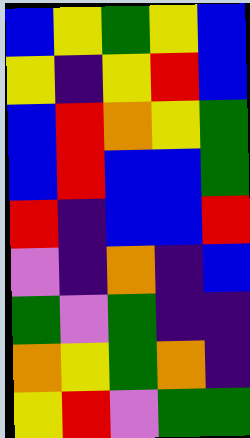[["blue", "yellow", "green", "yellow", "blue"], ["yellow", "indigo", "yellow", "red", "blue"], ["blue", "red", "orange", "yellow", "green"], ["blue", "red", "blue", "blue", "green"], ["red", "indigo", "blue", "blue", "red"], ["violet", "indigo", "orange", "indigo", "blue"], ["green", "violet", "green", "indigo", "indigo"], ["orange", "yellow", "green", "orange", "indigo"], ["yellow", "red", "violet", "green", "green"]]